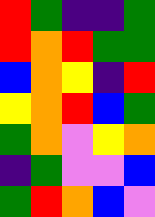[["red", "green", "indigo", "indigo", "green"], ["red", "orange", "red", "green", "green"], ["blue", "orange", "yellow", "indigo", "red"], ["yellow", "orange", "red", "blue", "green"], ["green", "orange", "violet", "yellow", "orange"], ["indigo", "green", "violet", "violet", "blue"], ["green", "red", "orange", "blue", "violet"]]